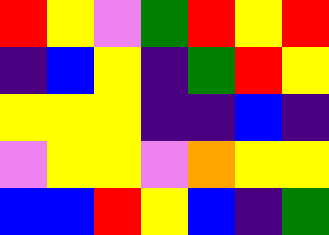[["red", "yellow", "violet", "green", "red", "yellow", "red"], ["indigo", "blue", "yellow", "indigo", "green", "red", "yellow"], ["yellow", "yellow", "yellow", "indigo", "indigo", "blue", "indigo"], ["violet", "yellow", "yellow", "violet", "orange", "yellow", "yellow"], ["blue", "blue", "red", "yellow", "blue", "indigo", "green"]]